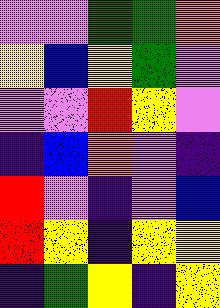[["violet", "violet", "green", "green", "orange"], ["yellow", "blue", "yellow", "green", "violet"], ["violet", "violet", "red", "yellow", "violet"], ["indigo", "blue", "orange", "violet", "indigo"], ["red", "violet", "indigo", "violet", "blue"], ["red", "yellow", "indigo", "yellow", "yellow"], ["indigo", "green", "yellow", "indigo", "yellow"]]